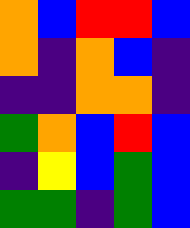[["orange", "blue", "red", "red", "blue"], ["orange", "indigo", "orange", "blue", "indigo"], ["indigo", "indigo", "orange", "orange", "indigo"], ["green", "orange", "blue", "red", "blue"], ["indigo", "yellow", "blue", "green", "blue"], ["green", "green", "indigo", "green", "blue"]]